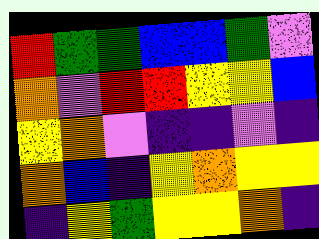[["red", "green", "green", "blue", "blue", "green", "violet"], ["orange", "violet", "red", "red", "yellow", "yellow", "blue"], ["yellow", "orange", "violet", "indigo", "indigo", "violet", "indigo"], ["orange", "blue", "indigo", "yellow", "orange", "yellow", "yellow"], ["indigo", "yellow", "green", "yellow", "yellow", "orange", "indigo"]]